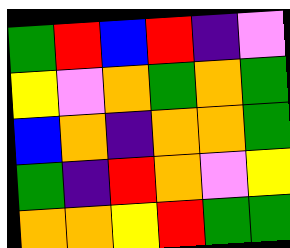[["green", "red", "blue", "red", "indigo", "violet"], ["yellow", "violet", "orange", "green", "orange", "green"], ["blue", "orange", "indigo", "orange", "orange", "green"], ["green", "indigo", "red", "orange", "violet", "yellow"], ["orange", "orange", "yellow", "red", "green", "green"]]